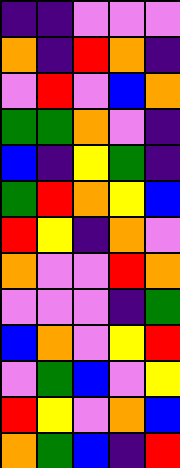[["indigo", "indigo", "violet", "violet", "violet"], ["orange", "indigo", "red", "orange", "indigo"], ["violet", "red", "violet", "blue", "orange"], ["green", "green", "orange", "violet", "indigo"], ["blue", "indigo", "yellow", "green", "indigo"], ["green", "red", "orange", "yellow", "blue"], ["red", "yellow", "indigo", "orange", "violet"], ["orange", "violet", "violet", "red", "orange"], ["violet", "violet", "violet", "indigo", "green"], ["blue", "orange", "violet", "yellow", "red"], ["violet", "green", "blue", "violet", "yellow"], ["red", "yellow", "violet", "orange", "blue"], ["orange", "green", "blue", "indigo", "red"]]